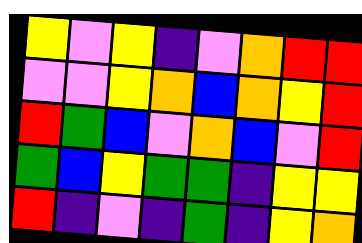[["yellow", "violet", "yellow", "indigo", "violet", "orange", "red", "red"], ["violet", "violet", "yellow", "orange", "blue", "orange", "yellow", "red"], ["red", "green", "blue", "violet", "orange", "blue", "violet", "red"], ["green", "blue", "yellow", "green", "green", "indigo", "yellow", "yellow"], ["red", "indigo", "violet", "indigo", "green", "indigo", "yellow", "orange"]]